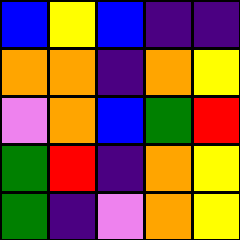[["blue", "yellow", "blue", "indigo", "indigo"], ["orange", "orange", "indigo", "orange", "yellow"], ["violet", "orange", "blue", "green", "red"], ["green", "red", "indigo", "orange", "yellow"], ["green", "indigo", "violet", "orange", "yellow"]]